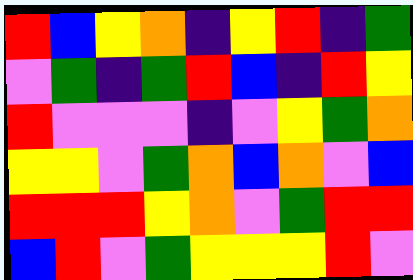[["red", "blue", "yellow", "orange", "indigo", "yellow", "red", "indigo", "green"], ["violet", "green", "indigo", "green", "red", "blue", "indigo", "red", "yellow"], ["red", "violet", "violet", "violet", "indigo", "violet", "yellow", "green", "orange"], ["yellow", "yellow", "violet", "green", "orange", "blue", "orange", "violet", "blue"], ["red", "red", "red", "yellow", "orange", "violet", "green", "red", "red"], ["blue", "red", "violet", "green", "yellow", "yellow", "yellow", "red", "violet"]]